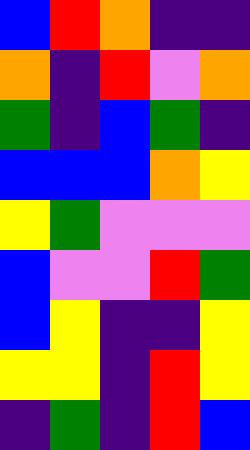[["blue", "red", "orange", "indigo", "indigo"], ["orange", "indigo", "red", "violet", "orange"], ["green", "indigo", "blue", "green", "indigo"], ["blue", "blue", "blue", "orange", "yellow"], ["yellow", "green", "violet", "violet", "violet"], ["blue", "violet", "violet", "red", "green"], ["blue", "yellow", "indigo", "indigo", "yellow"], ["yellow", "yellow", "indigo", "red", "yellow"], ["indigo", "green", "indigo", "red", "blue"]]